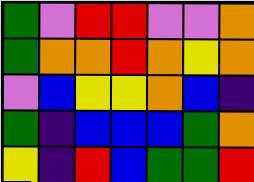[["green", "violet", "red", "red", "violet", "violet", "orange"], ["green", "orange", "orange", "red", "orange", "yellow", "orange"], ["violet", "blue", "yellow", "yellow", "orange", "blue", "indigo"], ["green", "indigo", "blue", "blue", "blue", "green", "orange"], ["yellow", "indigo", "red", "blue", "green", "green", "red"]]